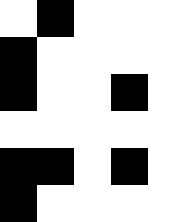[["white", "black", "white", "white", "white"], ["black", "white", "white", "white", "white"], ["black", "white", "white", "black", "white"], ["white", "white", "white", "white", "white"], ["black", "black", "white", "black", "white"], ["black", "white", "white", "white", "white"]]